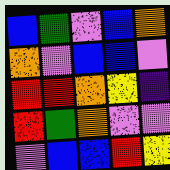[["blue", "green", "violet", "blue", "orange"], ["orange", "violet", "blue", "blue", "violet"], ["red", "red", "orange", "yellow", "indigo"], ["red", "green", "orange", "violet", "violet"], ["violet", "blue", "blue", "red", "yellow"]]